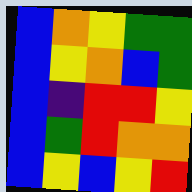[["blue", "orange", "yellow", "green", "green"], ["blue", "yellow", "orange", "blue", "green"], ["blue", "indigo", "red", "red", "yellow"], ["blue", "green", "red", "orange", "orange"], ["blue", "yellow", "blue", "yellow", "red"]]